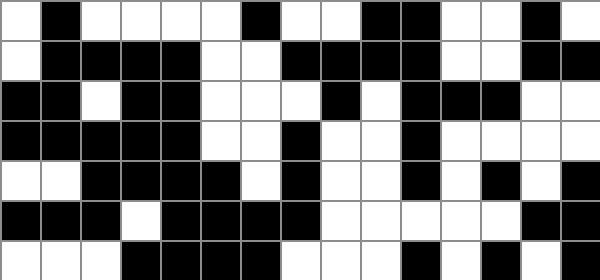[["white", "black", "white", "white", "white", "white", "black", "white", "white", "black", "black", "white", "white", "black", "white"], ["white", "black", "black", "black", "black", "white", "white", "black", "black", "black", "black", "white", "white", "black", "black"], ["black", "black", "white", "black", "black", "white", "white", "white", "black", "white", "black", "black", "black", "white", "white"], ["black", "black", "black", "black", "black", "white", "white", "black", "white", "white", "black", "white", "white", "white", "white"], ["white", "white", "black", "black", "black", "black", "white", "black", "white", "white", "black", "white", "black", "white", "black"], ["black", "black", "black", "white", "black", "black", "black", "black", "white", "white", "white", "white", "white", "black", "black"], ["white", "white", "white", "black", "black", "black", "black", "white", "white", "white", "black", "white", "black", "white", "black"]]